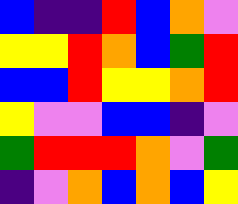[["blue", "indigo", "indigo", "red", "blue", "orange", "violet"], ["yellow", "yellow", "red", "orange", "blue", "green", "red"], ["blue", "blue", "red", "yellow", "yellow", "orange", "red"], ["yellow", "violet", "violet", "blue", "blue", "indigo", "violet"], ["green", "red", "red", "red", "orange", "violet", "green"], ["indigo", "violet", "orange", "blue", "orange", "blue", "yellow"]]